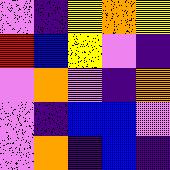[["violet", "indigo", "yellow", "orange", "yellow"], ["red", "blue", "yellow", "violet", "indigo"], ["violet", "orange", "violet", "indigo", "orange"], ["violet", "indigo", "blue", "blue", "violet"], ["violet", "orange", "indigo", "blue", "indigo"]]